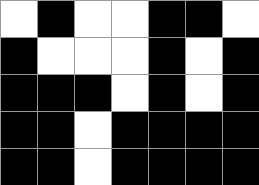[["white", "black", "white", "white", "black", "black", "white"], ["black", "white", "white", "white", "black", "white", "black"], ["black", "black", "black", "white", "black", "white", "black"], ["black", "black", "white", "black", "black", "black", "black"], ["black", "black", "white", "black", "black", "black", "black"]]